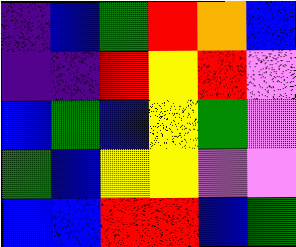[["indigo", "blue", "green", "red", "orange", "blue"], ["indigo", "indigo", "red", "yellow", "red", "violet"], ["blue", "green", "blue", "yellow", "green", "violet"], ["green", "blue", "yellow", "yellow", "violet", "violet"], ["blue", "blue", "red", "red", "blue", "green"]]